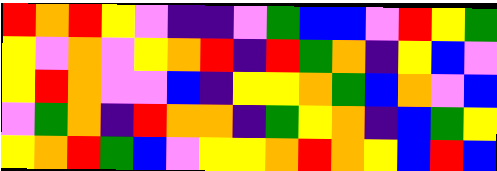[["red", "orange", "red", "yellow", "violet", "indigo", "indigo", "violet", "green", "blue", "blue", "violet", "red", "yellow", "green"], ["yellow", "violet", "orange", "violet", "yellow", "orange", "red", "indigo", "red", "green", "orange", "indigo", "yellow", "blue", "violet"], ["yellow", "red", "orange", "violet", "violet", "blue", "indigo", "yellow", "yellow", "orange", "green", "blue", "orange", "violet", "blue"], ["violet", "green", "orange", "indigo", "red", "orange", "orange", "indigo", "green", "yellow", "orange", "indigo", "blue", "green", "yellow"], ["yellow", "orange", "red", "green", "blue", "violet", "yellow", "yellow", "orange", "red", "orange", "yellow", "blue", "red", "blue"]]